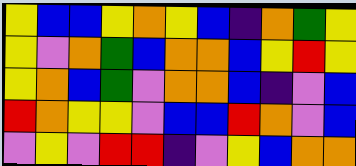[["yellow", "blue", "blue", "yellow", "orange", "yellow", "blue", "indigo", "orange", "green", "yellow"], ["yellow", "violet", "orange", "green", "blue", "orange", "orange", "blue", "yellow", "red", "yellow"], ["yellow", "orange", "blue", "green", "violet", "orange", "orange", "blue", "indigo", "violet", "blue"], ["red", "orange", "yellow", "yellow", "violet", "blue", "blue", "red", "orange", "violet", "blue"], ["violet", "yellow", "violet", "red", "red", "indigo", "violet", "yellow", "blue", "orange", "orange"]]